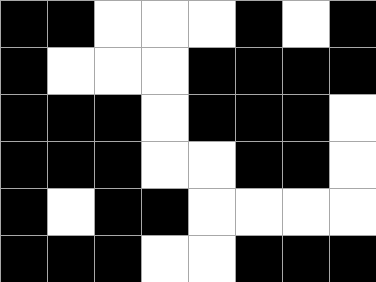[["black", "black", "white", "white", "white", "black", "white", "black"], ["black", "white", "white", "white", "black", "black", "black", "black"], ["black", "black", "black", "white", "black", "black", "black", "white"], ["black", "black", "black", "white", "white", "black", "black", "white"], ["black", "white", "black", "black", "white", "white", "white", "white"], ["black", "black", "black", "white", "white", "black", "black", "black"]]